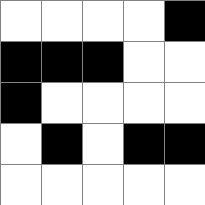[["white", "white", "white", "white", "black"], ["black", "black", "black", "white", "white"], ["black", "white", "white", "white", "white"], ["white", "black", "white", "black", "black"], ["white", "white", "white", "white", "white"]]